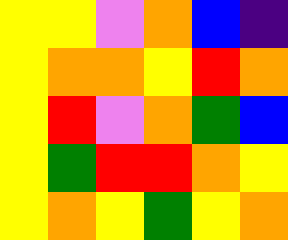[["yellow", "yellow", "violet", "orange", "blue", "indigo"], ["yellow", "orange", "orange", "yellow", "red", "orange"], ["yellow", "red", "violet", "orange", "green", "blue"], ["yellow", "green", "red", "red", "orange", "yellow"], ["yellow", "orange", "yellow", "green", "yellow", "orange"]]